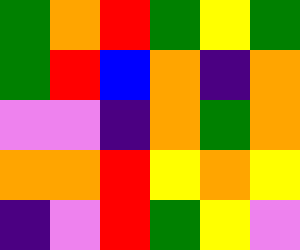[["green", "orange", "red", "green", "yellow", "green"], ["green", "red", "blue", "orange", "indigo", "orange"], ["violet", "violet", "indigo", "orange", "green", "orange"], ["orange", "orange", "red", "yellow", "orange", "yellow"], ["indigo", "violet", "red", "green", "yellow", "violet"]]